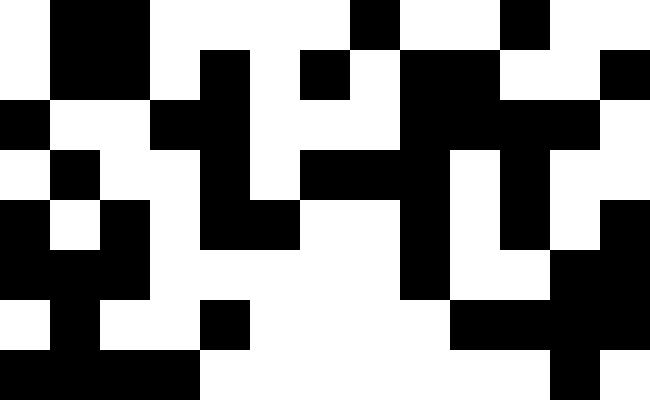[["white", "black", "black", "white", "white", "white", "white", "black", "white", "white", "black", "white", "white"], ["white", "black", "black", "white", "black", "white", "black", "white", "black", "black", "white", "white", "black"], ["black", "white", "white", "black", "black", "white", "white", "white", "black", "black", "black", "black", "white"], ["white", "black", "white", "white", "black", "white", "black", "black", "black", "white", "black", "white", "white"], ["black", "white", "black", "white", "black", "black", "white", "white", "black", "white", "black", "white", "black"], ["black", "black", "black", "white", "white", "white", "white", "white", "black", "white", "white", "black", "black"], ["white", "black", "white", "white", "black", "white", "white", "white", "white", "black", "black", "black", "black"], ["black", "black", "black", "black", "white", "white", "white", "white", "white", "white", "white", "black", "white"]]